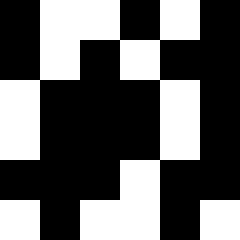[["black", "white", "white", "black", "white", "black"], ["black", "white", "black", "white", "black", "black"], ["white", "black", "black", "black", "white", "black"], ["white", "black", "black", "black", "white", "black"], ["black", "black", "black", "white", "black", "black"], ["white", "black", "white", "white", "black", "white"]]